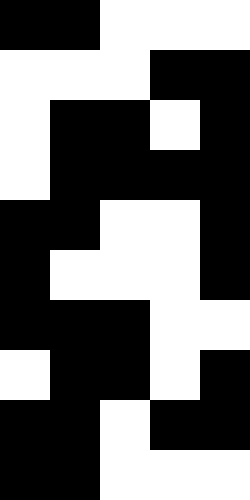[["black", "black", "white", "white", "white"], ["white", "white", "white", "black", "black"], ["white", "black", "black", "white", "black"], ["white", "black", "black", "black", "black"], ["black", "black", "white", "white", "black"], ["black", "white", "white", "white", "black"], ["black", "black", "black", "white", "white"], ["white", "black", "black", "white", "black"], ["black", "black", "white", "black", "black"], ["black", "black", "white", "white", "white"]]